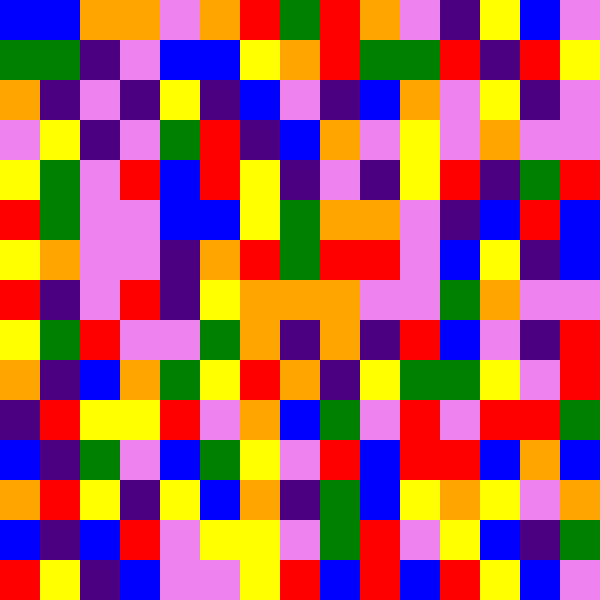[["blue", "blue", "orange", "orange", "violet", "orange", "red", "green", "red", "orange", "violet", "indigo", "yellow", "blue", "violet"], ["green", "green", "indigo", "violet", "blue", "blue", "yellow", "orange", "red", "green", "green", "red", "indigo", "red", "yellow"], ["orange", "indigo", "violet", "indigo", "yellow", "indigo", "blue", "violet", "indigo", "blue", "orange", "violet", "yellow", "indigo", "violet"], ["violet", "yellow", "indigo", "violet", "green", "red", "indigo", "blue", "orange", "violet", "yellow", "violet", "orange", "violet", "violet"], ["yellow", "green", "violet", "red", "blue", "red", "yellow", "indigo", "violet", "indigo", "yellow", "red", "indigo", "green", "red"], ["red", "green", "violet", "violet", "blue", "blue", "yellow", "green", "orange", "orange", "violet", "indigo", "blue", "red", "blue"], ["yellow", "orange", "violet", "violet", "indigo", "orange", "red", "green", "red", "red", "violet", "blue", "yellow", "indigo", "blue"], ["red", "indigo", "violet", "red", "indigo", "yellow", "orange", "orange", "orange", "violet", "violet", "green", "orange", "violet", "violet"], ["yellow", "green", "red", "violet", "violet", "green", "orange", "indigo", "orange", "indigo", "red", "blue", "violet", "indigo", "red"], ["orange", "indigo", "blue", "orange", "green", "yellow", "red", "orange", "indigo", "yellow", "green", "green", "yellow", "violet", "red"], ["indigo", "red", "yellow", "yellow", "red", "violet", "orange", "blue", "green", "violet", "red", "violet", "red", "red", "green"], ["blue", "indigo", "green", "violet", "blue", "green", "yellow", "violet", "red", "blue", "red", "red", "blue", "orange", "blue"], ["orange", "red", "yellow", "indigo", "yellow", "blue", "orange", "indigo", "green", "blue", "yellow", "orange", "yellow", "violet", "orange"], ["blue", "indigo", "blue", "red", "violet", "yellow", "yellow", "violet", "green", "red", "violet", "yellow", "blue", "indigo", "green"], ["red", "yellow", "indigo", "blue", "violet", "violet", "yellow", "red", "blue", "red", "blue", "red", "yellow", "blue", "violet"]]